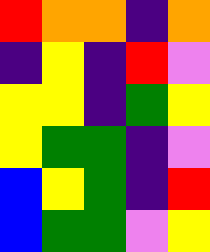[["red", "orange", "orange", "indigo", "orange"], ["indigo", "yellow", "indigo", "red", "violet"], ["yellow", "yellow", "indigo", "green", "yellow"], ["yellow", "green", "green", "indigo", "violet"], ["blue", "yellow", "green", "indigo", "red"], ["blue", "green", "green", "violet", "yellow"]]